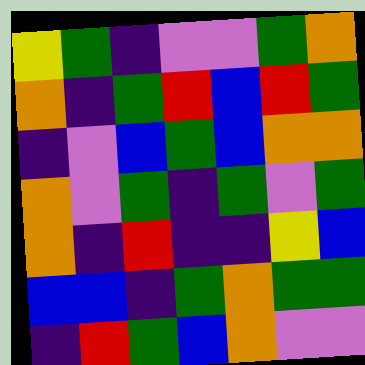[["yellow", "green", "indigo", "violet", "violet", "green", "orange"], ["orange", "indigo", "green", "red", "blue", "red", "green"], ["indigo", "violet", "blue", "green", "blue", "orange", "orange"], ["orange", "violet", "green", "indigo", "green", "violet", "green"], ["orange", "indigo", "red", "indigo", "indigo", "yellow", "blue"], ["blue", "blue", "indigo", "green", "orange", "green", "green"], ["indigo", "red", "green", "blue", "orange", "violet", "violet"]]